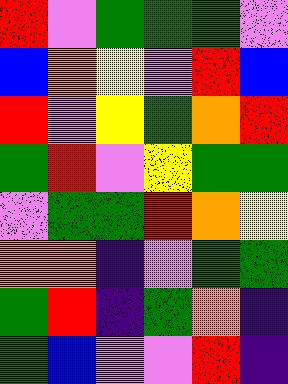[["red", "violet", "green", "green", "green", "violet"], ["blue", "orange", "yellow", "violet", "red", "blue"], ["red", "violet", "yellow", "green", "orange", "red"], ["green", "red", "violet", "yellow", "green", "green"], ["violet", "green", "green", "red", "orange", "yellow"], ["orange", "orange", "indigo", "violet", "green", "green"], ["green", "red", "indigo", "green", "orange", "indigo"], ["green", "blue", "violet", "violet", "red", "indigo"]]